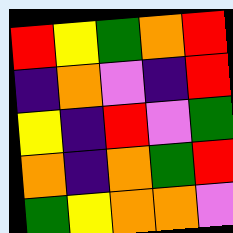[["red", "yellow", "green", "orange", "red"], ["indigo", "orange", "violet", "indigo", "red"], ["yellow", "indigo", "red", "violet", "green"], ["orange", "indigo", "orange", "green", "red"], ["green", "yellow", "orange", "orange", "violet"]]